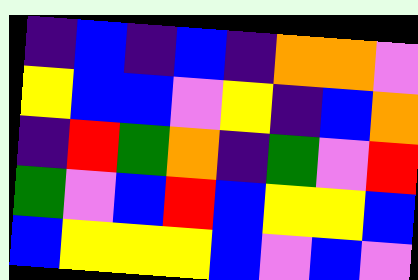[["indigo", "blue", "indigo", "blue", "indigo", "orange", "orange", "violet"], ["yellow", "blue", "blue", "violet", "yellow", "indigo", "blue", "orange"], ["indigo", "red", "green", "orange", "indigo", "green", "violet", "red"], ["green", "violet", "blue", "red", "blue", "yellow", "yellow", "blue"], ["blue", "yellow", "yellow", "yellow", "blue", "violet", "blue", "violet"]]